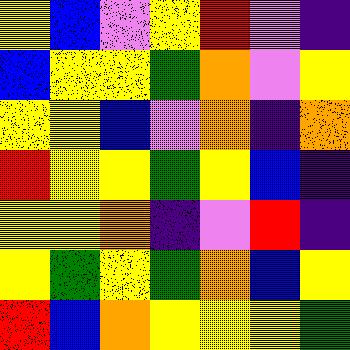[["yellow", "blue", "violet", "yellow", "red", "violet", "indigo"], ["blue", "yellow", "yellow", "green", "orange", "violet", "yellow"], ["yellow", "yellow", "blue", "violet", "orange", "indigo", "orange"], ["red", "yellow", "yellow", "green", "yellow", "blue", "indigo"], ["yellow", "yellow", "orange", "indigo", "violet", "red", "indigo"], ["yellow", "green", "yellow", "green", "orange", "blue", "yellow"], ["red", "blue", "orange", "yellow", "yellow", "yellow", "green"]]